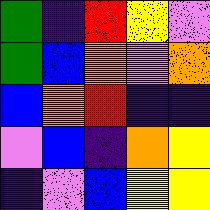[["green", "indigo", "red", "yellow", "violet"], ["green", "blue", "orange", "violet", "orange"], ["blue", "orange", "red", "indigo", "indigo"], ["violet", "blue", "indigo", "orange", "yellow"], ["indigo", "violet", "blue", "yellow", "yellow"]]